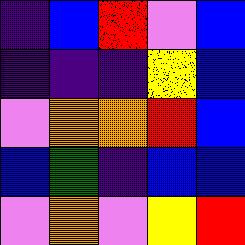[["indigo", "blue", "red", "violet", "blue"], ["indigo", "indigo", "indigo", "yellow", "blue"], ["violet", "orange", "orange", "red", "blue"], ["blue", "green", "indigo", "blue", "blue"], ["violet", "orange", "violet", "yellow", "red"]]